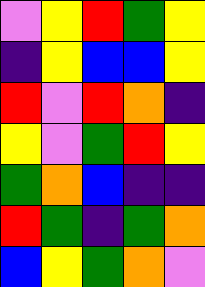[["violet", "yellow", "red", "green", "yellow"], ["indigo", "yellow", "blue", "blue", "yellow"], ["red", "violet", "red", "orange", "indigo"], ["yellow", "violet", "green", "red", "yellow"], ["green", "orange", "blue", "indigo", "indigo"], ["red", "green", "indigo", "green", "orange"], ["blue", "yellow", "green", "orange", "violet"]]